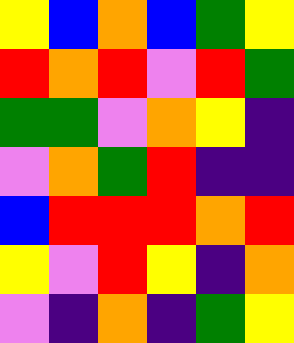[["yellow", "blue", "orange", "blue", "green", "yellow"], ["red", "orange", "red", "violet", "red", "green"], ["green", "green", "violet", "orange", "yellow", "indigo"], ["violet", "orange", "green", "red", "indigo", "indigo"], ["blue", "red", "red", "red", "orange", "red"], ["yellow", "violet", "red", "yellow", "indigo", "orange"], ["violet", "indigo", "orange", "indigo", "green", "yellow"]]